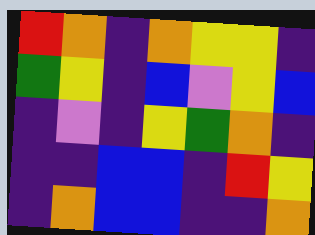[["red", "orange", "indigo", "orange", "yellow", "yellow", "indigo"], ["green", "yellow", "indigo", "blue", "violet", "yellow", "blue"], ["indigo", "violet", "indigo", "yellow", "green", "orange", "indigo"], ["indigo", "indigo", "blue", "blue", "indigo", "red", "yellow"], ["indigo", "orange", "blue", "blue", "indigo", "indigo", "orange"]]